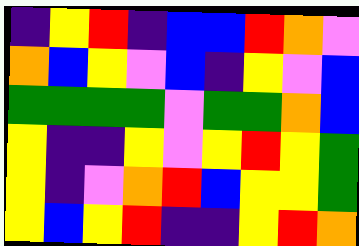[["indigo", "yellow", "red", "indigo", "blue", "blue", "red", "orange", "violet"], ["orange", "blue", "yellow", "violet", "blue", "indigo", "yellow", "violet", "blue"], ["green", "green", "green", "green", "violet", "green", "green", "orange", "blue"], ["yellow", "indigo", "indigo", "yellow", "violet", "yellow", "red", "yellow", "green"], ["yellow", "indigo", "violet", "orange", "red", "blue", "yellow", "yellow", "green"], ["yellow", "blue", "yellow", "red", "indigo", "indigo", "yellow", "red", "orange"]]